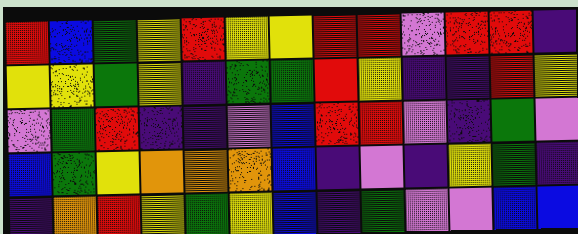[["red", "blue", "green", "yellow", "red", "yellow", "yellow", "red", "red", "violet", "red", "red", "indigo"], ["yellow", "yellow", "green", "yellow", "indigo", "green", "green", "red", "yellow", "indigo", "indigo", "red", "yellow"], ["violet", "green", "red", "indigo", "indigo", "violet", "blue", "red", "red", "violet", "indigo", "green", "violet"], ["blue", "green", "yellow", "orange", "orange", "orange", "blue", "indigo", "violet", "indigo", "yellow", "green", "indigo"], ["indigo", "orange", "red", "yellow", "green", "yellow", "blue", "indigo", "green", "violet", "violet", "blue", "blue"]]